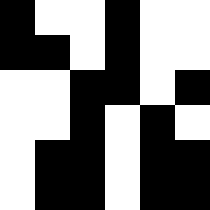[["black", "white", "white", "black", "white", "white"], ["black", "black", "white", "black", "white", "white"], ["white", "white", "black", "black", "white", "black"], ["white", "white", "black", "white", "black", "white"], ["white", "black", "black", "white", "black", "black"], ["white", "black", "black", "white", "black", "black"]]